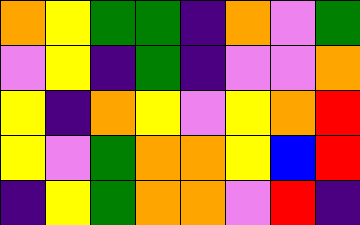[["orange", "yellow", "green", "green", "indigo", "orange", "violet", "green"], ["violet", "yellow", "indigo", "green", "indigo", "violet", "violet", "orange"], ["yellow", "indigo", "orange", "yellow", "violet", "yellow", "orange", "red"], ["yellow", "violet", "green", "orange", "orange", "yellow", "blue", "red"], ["indigo", "yellow", "green", "orange", "orange", "violet", "red", "indigo"]]